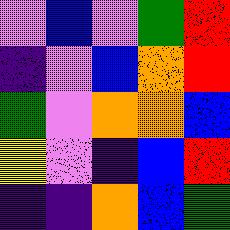[["violet", "blue", "violet", "green", "red"], ["indigo", "violet", "blue", "orange", "red"], ["green", "violet", "orange", "orange", "blue"], ["yellow", "violet", "indigo", "blue", "red"], ["indigo", "indigo", "orange", "blue", "green"]]